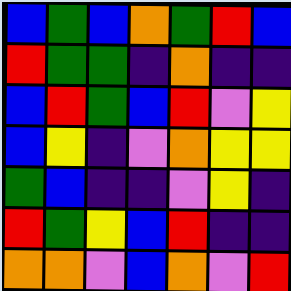[["blue", "green", "blue", "orange", "green", "red", "blue"], ["red", "green", "green", "indigo", "orange", "indigo", "indigo"], ["blue", "red", "green", "blue", "red", "violet", "yellow"], ["blue", "yellow", "indigo", "violet", "orange", "yellow", "yellow"], ["green", "blue", "indigo", "indigo", "violet", "yellow", "indigo"], ["red", "green", "yellow", "blue", "red", "indigo", "indigo"], ["orange", "orange", "violet", "blue", "orange", "violet", "red"]]